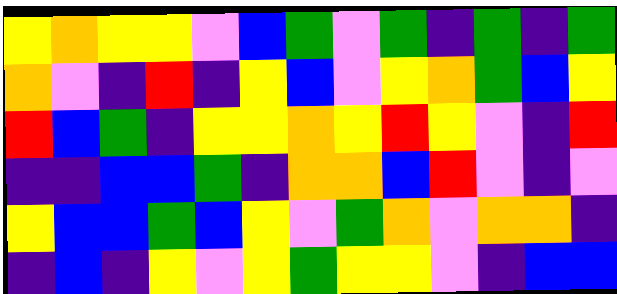[["yellow", "orange", "yellow", "yellow", "violet", "blue", "green", "violet", "green", "indigo", "green", "indigo", "green"], ["orange", "violet", "indigo", "red", "indigo", "yellow", "blue", "violet", "yellow", "orange", "green", "blue", "yellow"], ["red", "blue", "green", "indigo", "yellow", "yellow", "orange", "yellow", "red", "yellow", "violet", "indigo", "red"], ["indigo", "indigo", "blue", "blue", "green", "indigo", "orange", "orange", "blue", "red", "violet", "indigo", "violet"], ["yellow", "blue", "blue", "green", "blue", "yellow", "violet", "green", "orange", "violet", "orange", "orange", "indigo"], ["indigo", "blue", "indigo", "yellow", "violet", "yellow", "green", "yellow", "yellow", "violet", "indigo", "blue", "blue"]]